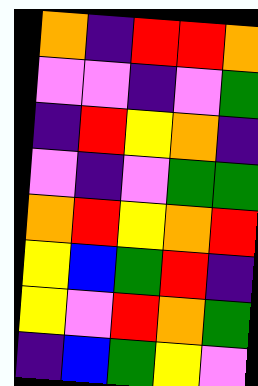[["orange", "indigo", "red", "red", "orange"], ["violet", "violet", "indigo", "violet", "green"], ["indigo", "red", "yellow", "orange", "indigo"], ["violet", "indigo", "violet", "green", "green"], ["orange", "red", "yellow", "orange", "red"], ["yellow", "blue", "green", "red", "indigo"], ["yellow", "violet", "red", "orange", "green"], ["indigo", "blue", "green", "yellow", "violet"]]